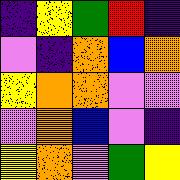[["indigo", "yellow", "green", "red", "indigo"], ["violet", "indigo", "orange", "blue", "orange"], ["yellow", "orange", "orange", "violet", "violet"], ["violet", "orange", "blue", "violet", "indigo"], ["yellow", "orange", "violet", "green", "yellow"]]